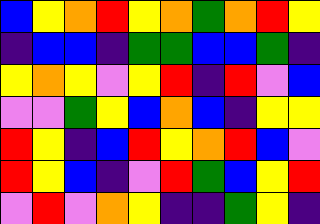[["blue", "yellow", "orange", "red", "yellow", "orange", "green", "orange", "red", "yellow"], ["indigo", "blue", "blue", "indigo", "green", "green", "blue", "blue", "green", "indigo"], ["yellow", "orange", "yellow", "violet", "yellow", "red", "indigo", "red", "violet", "blue"], ["violet", "violet", "green", "yellow", "blue", "orange", "blue", "indigo", "yellow", "yellow"], ["red", "yellow", "indigo", "blue", "red", "yellow", "orange", "red", "blue", "violet"], ["red", "yellow", "blue", "indigo", "violet", "red", "green", "blue", "yellow", "red"], ["violet", "red", "violet", "orange", "yellow", "indigo", "indigo", "green", "yellow", "indigo"]]